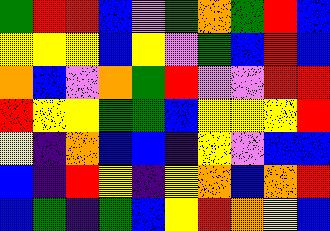[["green", "red", "red", "blue", "violet", "green", "orange", "green", "red", "blue"], ["yellow", "yellow", "yellow", "blue", "yellow", "violet", "green", "blue", "red", "blue"], ["orange", "blue", "violet", "orange", "green", "red", "violet", "violet", "red", "red"], ["red", "yellow", "yellow", "green", "green", "blue", "yellow", "yellow", "yellow", "red"], ["yellow", "indigo", "orange", "blue", "blue", "indigo", "yellow", "violet", "blue", "blue"], ["blue", "indigo", "red", "yellow", "indigo", "yellow", "orange", "blue", "orange", "red"], ["blue", "green", "indigo", "green", "blue", "yellow", "red", "orange", "yellow", "blue"]]